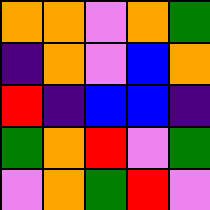[["orange", "orange", "violet", "orange", "green"], ["indigo", "orange", "violet", "blue", "orange"], ["red", "indigo", "blue", "blue", "indigo"], ["green", "orange", "red", "violet", "green"], ["violet", "orange", "green", "red", "violet"]]